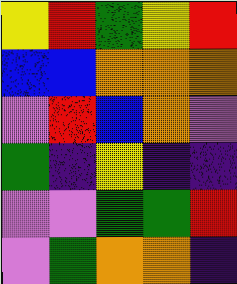[["yellow", "red", "green", "yellow", "red"], ["blue", "blue", "orange", "orange", "orange"], ["violet", "red", "blue", "orange", "violet"], ["green", "indigo", "yellow", "indigo", "indigo"], ["violet", "violet", "green", "green", "red"], ["violet", "green", "orange", "orange", "indigo"]]